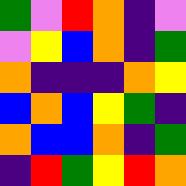[["green", "violet", "red", "orange", "indigo", "violet"], ["violet", "yellow", "blue", "orange", "indigo", "green"], ["orange", "indigo", "indigo", "indigo", "orange", "yellow"], ["blue", "orange", "blue", "yellow", "green", "indigo"], ["orange", "blue", "blue", "orange", "indigo", "green"], ["indigo", "red", "green", "yellow", "red", "orange"]]